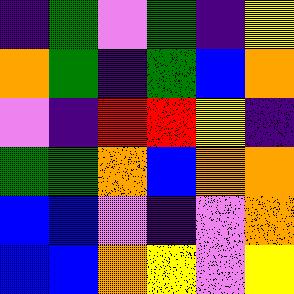[["indigo", "green", "violet", "green", "indigo", "yellow"], ["orange", "green", "indigo", "green", "blue", "orange"], ["violet", "indigo", "red", "red", "yellow", "indigo"], ["green", "green", "orange", "blue", "orange", "orange"], ["blue", "blue", "violet", "indigo", "violet", "orange"], ["blue", "blue", "orange", "yellow", "violet", "yellow"]]